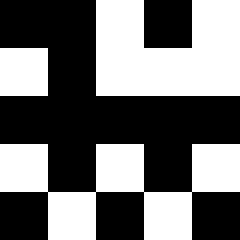[["black", "black", "white", "black", "white"], ["white", "black", "white", "white", "white"], ["black", "black", "black", "black", "black"], ["white", "black", "white", "black", "white"], ["black", "white", "black", "white", "black"]]